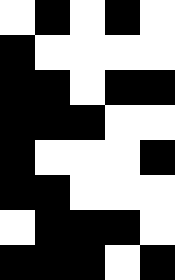[["white", "black", "white", "black", "white"], ["black", "white", "white", "white", "white"], ["black", "black", "white", "black", "black"], ["black", "black", "black", "white", "white"], ["black", "white", "white", "white", "black"], ["black", "black", "white", "white", "white"], ["white", "black", "black", "black", "white"], ["black", "black", "black", "white", "black"]]